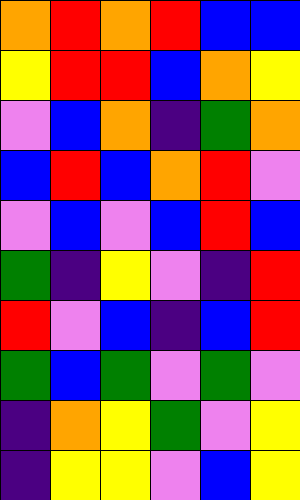[["orange", "red", "orange", "red", "blue", "blue"], ["yellow", "red", "red", "blue", "orange", "yellow"], ["violet", "blue", "orange", "indigo", "green", "orange"], ["blue", "red", "blue", "orange", "red", "violet"], ["violet", "blue", "violet", "blue", "red", "blue"], ["green", "indigo", "yellow", "violet", "indigo", "red"], ["red", "violet", "blue", "indigo", "blue", "red"], ["green", "blue", "green", "violet", "green", "violet"], ["indigo", "orange", "yellow", "green", "violet", "yellow"], ["indigo", "yellow", "yellow", "violet", "blue", "yellow"]]